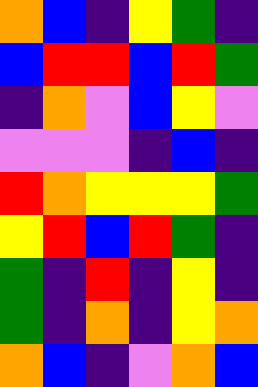[["orange", "blue", "indigo", "yellow", "green", "indigo"], ["blue", "red", "red", "blue", "red", "green"], ["indigo", "orange", "violet", "blue", "yellow", "violet"], ["violet", "violet", "violet", "indigo", "blue", "indigo"], ["red", "orange", "yellow", "yellow", "yellow", "green"], ["yellow", "red", "blue", "red", "green", "indigo"], ["green", "indigo", "red", "indigo", "yellow", "indigo"], ["green", "indigo", "orange", "indigo", "yellow", "orange"], ["orange", "blue", "indigo", "violet", "orange", "blue"]]